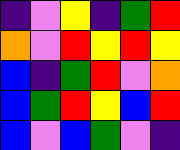[["indigo", "violet", "yellow", "indigo", "green", "red"], ["orange", "violet", "red", "yellow", "red", "yellow"], ["blue", "indigo", "green", "red", "violet", "orange"], ["blue", "green", "red", "yellow", "blue", "red"], ["blue", "violet", "blue", "green", "violet", "indigo"]]